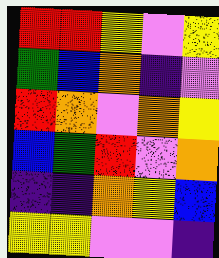[["red", "red", "yellow", "violet", "yellow"], ["green", "blue", "orange", "indigo", "violet"], ["red", "orange", "violet", "orange", "yellow"], ["blue", "green", "red", "violet", "orange"], ["indigo", "indigo", "orange", "yellow", "blue"], ["yellow", "yellow", "violet", "violet", "indigo"]]